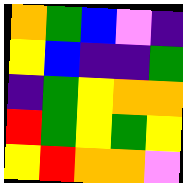[["orange", "green", "blue", "violet", "indigo"], ["yellow", "blue", "indigo", "indigo", "green"], ["indigo", "green", "yellow", "orange", "orange"], ["red", "green", "yellow", "green", "yellow"], ["yellow", "red", "orange", "orange", "violet"]]